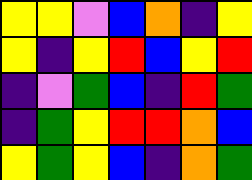[["yellow", "yellow", "violet", "blue", "orange", "indigo", "yellow"], ["yellow", "indigo", "yellow", "red", "blue", "yellow", "red"], ["indigo", "violet", "green", "blue", "indigo", "red", "green"], ["indigo", "green", "yellow", "red", "red", "orange", "blue"], ["yellow", "green", "yellow", "blue", "indigo", "orange", "green"]]